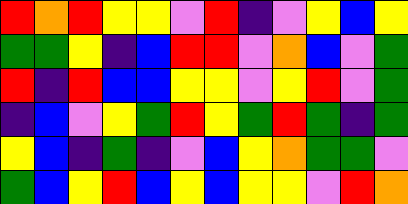[["red", "orange", "red", "yellow", "yellow", "violet", "red", "indigo", "violet", "yellow", "blue", "yellow"], ["green", "green", "yellow", "indigo", "blue", "red", "red", "violet", "orange", "blue", "violet", "green"], ["red", "indigo", "red", "blue", "blue", "yellow", "yellow", "violet", "yellow", "red", "violet", "green"], ["indigo", "blue", "violet", "yellow", "green", "red", "yellow", "green", "red", "green", "indigo", "green"], ["yellow", "blue", "indigo", "green", "indigo", "violet", "blue", "yellow", "orange", "green", "green", "violet"], ["green", "blue", "yellow", "red", "blue", "yellow", "blue", "yellow", "yellow", "violet", "red", "orange"]]